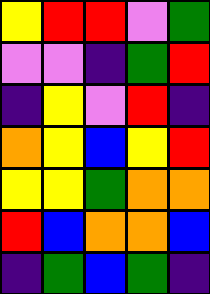[["yellow", "red", "red", "violet", "green"], ["violet", "violet", "indigo", "green", "red"], ["indigo", "yellow", "violet", "red", "indigo"], ["orange", "yellow", "blue", "yellow", "red"], ["yellow", "yellow", "green", "orange", "orange"], ["red", "blue", "orange", "orange", "blue"], ["indigo", "green", "blue", "green", "indigo"]]